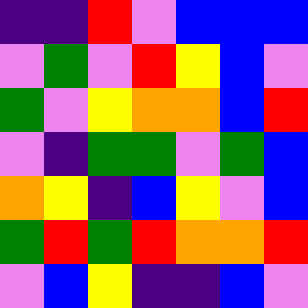[["indigo", "indigo", "red", "violet", "blue", "blue", "blue"], ["violet", "green", "violet", "red", "yellow", "blue", "violet"], ["green", "violet", "yellow", "orange", "orange", "blue", "red"], ["violet", "indigo", "green", "green", "violet", "green", "blue"], ["orange", "yellow", "indigo", "blue", "yellow", "violet", "blue"], ["green", "red", "green", "red", "orange", "orange", "red"], ["violet", "blue", "yellow", "indigo", "indigo", "blue", "violet"]]